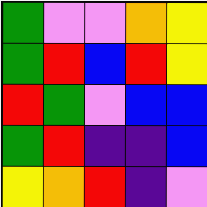[["green", "violet", "violet", "orange", "yellow"], ["green", "red", "blue", "red", "yellow"], ["red", "green", "violet", "blue", "blue"], ["green", "red", "indigo", "indigo", "blue"], ["yellow", "orange", "red", "indigo", "violet"]]